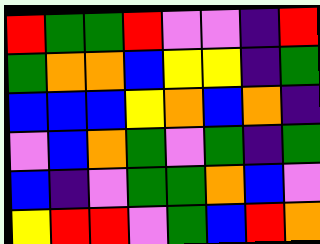[["red", "green", "green", "red", "violet", "violet", "indigo", "red"], ["green", "orange", "orange", "blue", "yellow", "yellow", "indigo", "green"], ["blue", "blue", "blue", "yellow", "orange", "blue", "orange", "indigo"], ["violet", "blue", "orange", "green", "violet", "green", "indigo", "green"], ["blue", "indigo", "violet", "green", "green", "orange", "blue", "violet"], ["yellow", "red", "red", "violet", "green", "blue", "red", "orange"]]